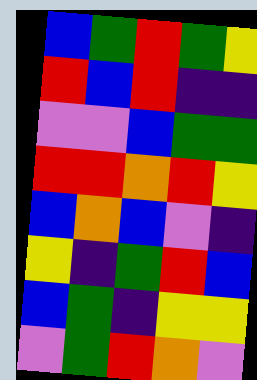[["blue", "green", "red", "green", "yellow"], ["red", "blue", "red", "indigo", "indigo"], ["violet", "violet", "blue", "green", "green"], ["red", "red", "orange", "red", "yellow"], ["blue", "orange", "blue", "violet", "indigo"], ["yellow", "indigo", "green", "red", "blue"], ["blue", "green", "indigo", "yellow", "yellow"], ["violet", "green", "red", "orange", "violet"]]